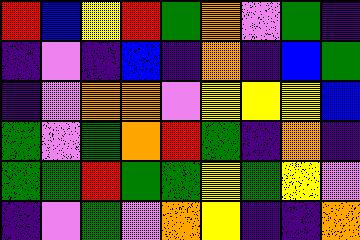[["red", "blue", "yellow", "red", "green", "orange", "violet", "green", "indigo"], ["indigo", "violet", "indigo", "blue", "indigo", "orange", "indigo", "blue", "green"], ["indigo", "violet", "orange", "orange", "violet", "yellow", "yellow", "yellow", "blue"], ["green", "violet", "green", "orange", "red", "green", "indigo", "orange", "indigo"], ["green", "green", "red", "green", "green", "yellow", "green", "yellow", "violet"], ["indigo", "violet", "green", "violet", "orange", "yellow", "indigo", "indigo", "orange"]]